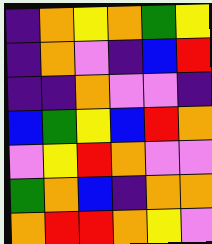[["indigo", "orange", "yellow", "orange", "green", "yellow"], ["indigo", "orange", "violet", "indigo", "blue", "red"], ["indigo", "indigo", "orange", "violet", "violet", "indigo"], ["blue", "green", "yellow", "blue", "red", "orange"], ["violet", "yellow", "red", "orange", "violet", "violet"], ["green", "orange", "blue", "indigo", "orange", "orange"], ["orange", "red", "red", "orange", "yellow", "violet"]]